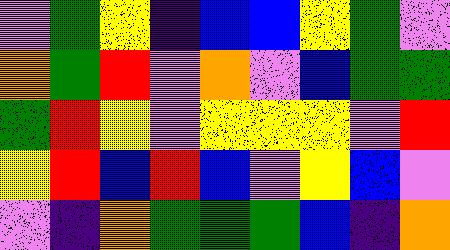[["violet", "green", "yellow", "indigo", "blue", "blue", "yellow", "green", "violet"], ["orange", "green", "red", "violet", "orange", "violet", "blue", "green", "green"], ["green", "red", "yellow", "violet", "yellow", "yellow", "yellow", "violet", "red"], ["yellow", "red", "blue", "red", "blue", "violet", "yellow", "blue", "violet"], ["violet", "indigo", "orange", "green", "green", "green", "blue", "indigo", "orange"]]